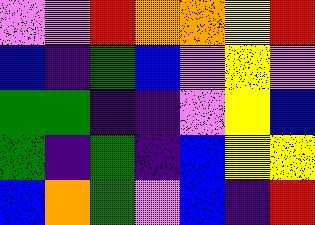[["violet", "violet", "red", "orange", "orange", "yellow", "red"], ["blue", "indigo", "green", "blue", "violet", "yellow", "violet"], ["green", "green", "indigo", "indigo", "violet", "yellow", "blue"], ["green", "indigo", "green", "indigo", "blue", "yellow", "yellow"], ["blue", "orange", "green", "violet", "blue", "indigo", "red"]]